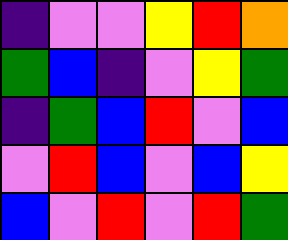[["indigo", "violet", "violet", "yellow", "red", "orange"], ["green", "blue", "indigo", "violet", "yellow", "green"], ["indigo", "green", "blue", "red", "violet", "blue"], ["violet", "red", "blue", "violet", "blue", "yellow"], ["blue", "violet", "red", "violet", "red", "green"]]